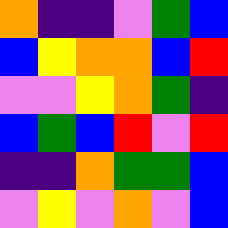[["orange", "indigo", "indigo", "violet", "green", "blue"], ["blue", "yellow", "orange", "orange", "blue", "red"], ["violet", "violet", "yellow", "orange", "green", "indigo"], ["blue", "green", "blue", "red", "violet", "red"], ["indigo", "indigo", "orange", "green", "green", "blue"], ["violet", "yellow", "violet", "orange", "violet", "blue"]]